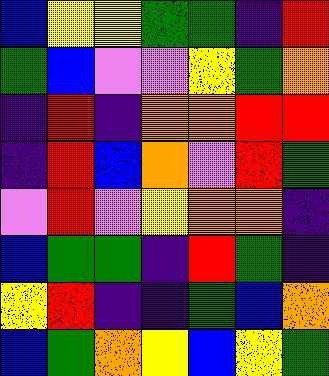[["blue", "yellow", "yellow", "green", "green", "indigo", "red"], ["green", "blue", "violet", "violet", "yellow", "green", "orange"], ["indigo", "red", "indigo", "orange", "orange", "red", "red"], ["indigo", "red", "blue", "orange", "violet", "red", "green"], ["violet", "red", "violet", "yellow", "orange", "orange", "indigo"], ["blue", "green", "green", "indigo", "red", "green", "indigo"], ["yellow", "red", "indigo", "indigo", "green", "blue", "orange"], ["blue", "green", "orange", "yellow", "blue", "yellow", "green"]]